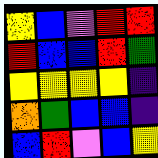[["yellow", "blue", "violet", "red", "red"], ["red", "blue", "blue", "red", "green"], ["yellow", "yellow", "yellow", "yellow", "indigo"], ["orange", "green", "blue", "blue", "indigo"], ["blue", "red", "violet", "blue", "yellow"]]